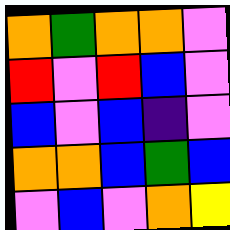[["orange", "green", "orange", "orange", "violet"], ["red", "violet", "red", "blue", "violet"], ["blue", "violet", "blue", "indigo", "violet"], ["orange", "orange", "blue", "green", "blue"], ["violet", "blue", "violet", "orange", "yellow"]]